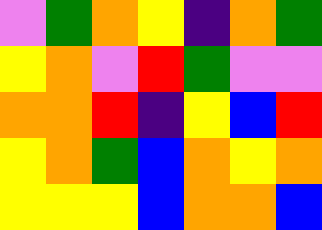[["violet", "green", "orange", "yellow", "indigo", "orange", "green"], ["yellow", "orange", "violet", "red", "green", "violet", "violet"], ["orange", "orange", "red", "indigo", "yellow", "blue", "red"], ["yellow", "orange", "green", "blue", "orange", "yellow", "orange"], ["yellow", "yellow", "yellow", "blue", "orange", "orange", "blue"]]